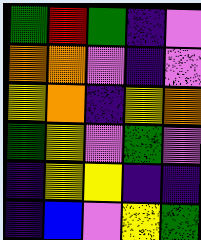[["green", "red", "green", "indigo", "violet"], ["orange", "orange", "violet", "indigo", "violet"], ["yellow", "orange", "indigo", "yellow", "orange"], ["green", "yellow", "violet", "green", "violet"], ["indigo", "yellow", "yellow", "indigo", "indigo"], ["indigo", "blue", "violet", "yellow", "green"]]